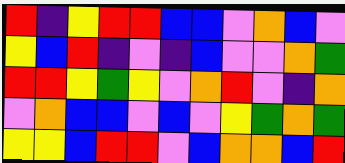[["red", "indigo", "yellow", "red", "red", "blue", "blue", "violet", "orange", "blue", "violet"], ["yellow", "blue", "red", "indigo", "violet", "indigo", "blue", "violet", "violet", "orange", "green"], ["red", "red", "yellow", "green", "yellow", "violet", "orange", "red", "violet", "indigo", "orange"], ["violet", "orange", "blue", "blue", "violet", "blue", "violet", "yellow", "green", "orange", "green"], ["yellow", "yellow", "blue", "red", "red", "violet", "blue", "orange", "orange", "blue", "red"]]